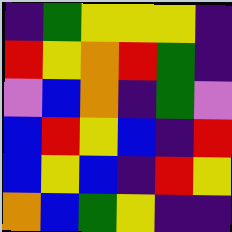[["indigo", "green", "yellow", "yellow", "yellow", "indigo"], ["red", "yellow", "orange", "red", "green", "indigo"], ["violet", "blue", "orange", "indigo", "green", "violet"], ["blue", "red", "yellow", "blue", "indigo", "red"], ["blue", "yellow", "blue", "indigo", "red", "yellow"], ["orange", "blue", "green", "yellow", "indigo", "indigo"]]